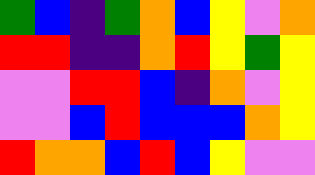[["green", "blue", "indigo", "green", "orange", "blue", "yellow", "violet", "orange"], ["red", "red", "indigo", "indigo", "orange", "red", "yellow", "green", "yellow"], ["violet", "violet", "red", "red", "blue", "indigo", "orange", "violet", "yellow"], ["violet", "violet", "blue", "red", "blue", "blue", "blue", "orange", "yellow"], ["red", "orange", "orange", "blue", "red", "blue", "yellow", "violet", "violet"]]